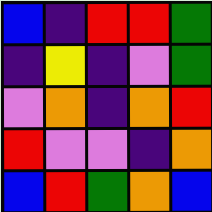[["blue", "indigo", "red", "red", "green"], ["indigo", "yellow", "indigo", "violet", "green"], ["violet", "orange", "indigo", "orange", "red"], ["red", "violet", "violet", "indigo", "orange"], ["blue", "red", "green", "orange", "blue"]]